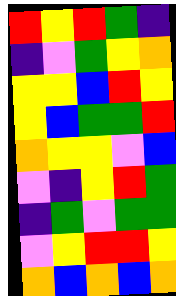[["red", "yellow", "red", "green", "indigo"], ["indigo", "violet", "green", "yellow", "orange"], ["yellow", "yellow", "blue", "red", "yellow"], ["yellow", "blue", "green", "green", "red"], ["orange", "yellow", "yellow", "violet", "blue"], ["violet", "indigo", "yellow", "red", "green"], ["indigo", "green", "violet", "green", "green"], ["violet", "yellow", "red", "red", "yellow"], ["orange", "blue", "orange", "blue", "orange"]]